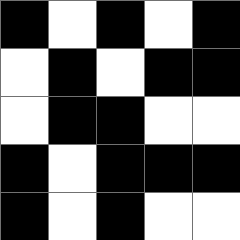[["black", "white", "black", "white", "black"], ["white", "black", "white", "black", "black"], ["white", "black", "black", "white", "white"], ["black", "white", "black", "black", "black"], ["black", "white", "black", "white", "white"]]